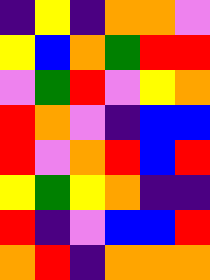[["indigo", "yellow", "indigo", "orange", "orange", "violet"], ["yellow", "blue", "orange", "green", "red", "red"], ["violet", "green", "red", "violet", "yellow", "orange"], ["red", "orange", "violet", "indigo", "blue", "blue"], ["red", "violet", "orange", "red", "blue", "red"], ["yellow", "green", "yellow", "orange", "indigo", "indigo"], ["red", "indigo", "violet", "blue", "blue", "red"], ["orange", "red", "indigo", "orange", "orange", "orange"]]